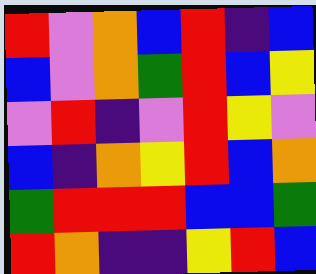[["red", "violet", "orange", "blue", "red", "indigo", "blue"], ["blue", "violet", "orange", "green", "red", "blue", "yellow"], ["violet", "red", "indigo", "violet", "red", "yellow", "violet"], ["blue", "indigo", "orange", "yellow", "red", "blue", "orange"], ["green", "red", "red", "red", "blue", "blue", "green"], ["red", "orange", "indigo", "indigo", "yellow", "red", "blue"]]